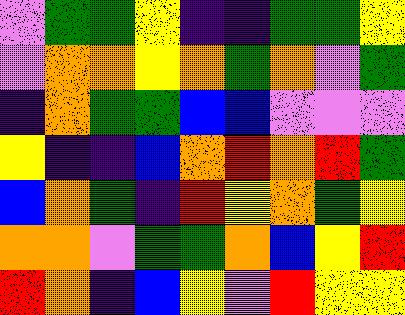[["violet", "green", "green", "yellow", "indigo", "indigo", "green", "green", "yellow"], ["violet", "orange", "orange", "yellow", "orange", "green", "orange", "violet", "green"], ["indigo", "orange", "green", "green", "blue", "blue", "violet", "violet", "violet"], ["yellow", "indigo", "indigo", "blue", "orange", "red", "orange", "red", "green"], ["blue", "orange", "green", "indigo", "red", "yellow", "orange", "green", "yellow"], ["orange", "orange", "violet", "green", "green", "orange", "blue", "yellow", "red"], ["red", "orange", "indigo", "blue", "yellow", "violet", "red", "yellow", "yellow"]]